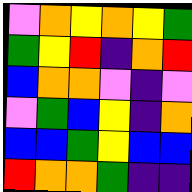[["violet", "orange", "yellow", "orange", "yellow", "green"], ["green", "yellow", "red", "indigo", "orange", "red"], ["blue", "orange", "orange", "violet", "indigo", "violet"], ["violet", "green", "blue", "yellow", "indigo", "orange"], ["blue", "blue", "green", "yellow", "blue", "blue"], ["red", "orange", "orange", "green", "indigo", "indigo"]]